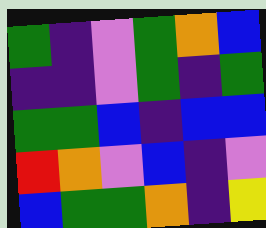[["green", "indigo", "violet", "green", "orange", "blue"], ["indigo", "indigo", "violet", "green", "indigo", "green"], ["green", "green", "blue", "indigo", "blue", "blue"], ["red", "orange", "violet", "blue", "indigo", "violet"], ["blue", "green", "green", "orange", "indigo", "yellow"]]